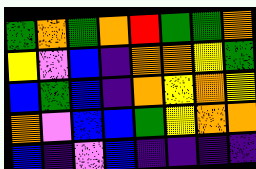[["green", "orange", "green", "orange", "red", "green", "green", "orange"], ["yellow", "violet", "blue", "indigo", "orange", "orange", "yellow", "green"], ["blue", "green", "blue", "indigo", "orange", "yellow", "orange", "yellow"], ["orange", "violet", "blue", "blue", "green", "yellow", "orange", "orange"], ["blue", "indigo", "violet", "blue", "indigo", "indigo", "indigo", "indigo"]]